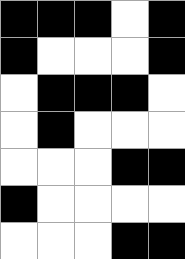[["black", "black", "black", "white", "black"], ["black", "white", "white", "white", "black"], ["white", "black", "black", "black", "white"], ["white", "black", "white", "white", "white"], ["white", "white", "white", "black", "black"], ["black", "white", "white", "white", "white"], ["white", "white", "white", "black", "black"]]